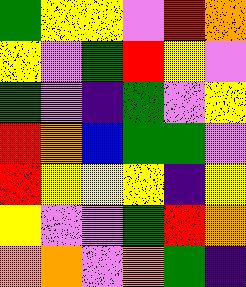[["green", "yellow", "yellow", "violet", "red", "orange"], ["yellow", "violet", "green", "red", "yellow", "violet"], ["green", "violet", "indigo", "green", "violet", "yellow"], ["red", "orange", "blue", "green", "green", "violet"], ["red", "yellow", "yellow", "yellow", "indigo", "yellow"], ["yellow", "violet", "violet", "green", "red", "orange"], ["orange", "orange", "violet", "orange", "green", "indigo"]]